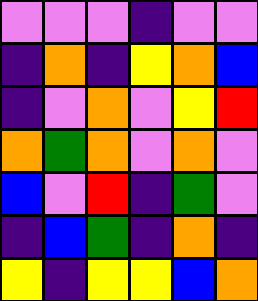[["violet", "violet", "violet", "indigo", "violet", "violet"], ["indigo", "orange", "indigo", "yellow", "orange", "blue"], ["indigo", "violet", "orange", "violet", "yellow", "red"], ["orange", "green", "orange", "violet", "orange", "violet"], ["blue", "violet", "red", "indigo", "green", "violet"], ["indigo", "blue", "green", "indigo", "orange", "indigo"], ["yellow", "indigo", "yellow", "yellow", "blue", "orange"]]